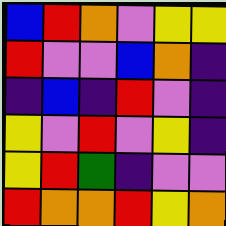[["blue", "red", "orange", "violet", "yellow", "yellow"], ["red", "violet", "violet", "blue", "orange", "indigo"], ["indigo", "blue", "indigo", "red", "violet", "indigo"], ["yellow", "violet", "red", "violet", "yellow", "indigo"], ["yellow", "red", "green", "indigo", "violet", "violet"], ["red", "orange", "orange", "red", "yellow", "orange"]]